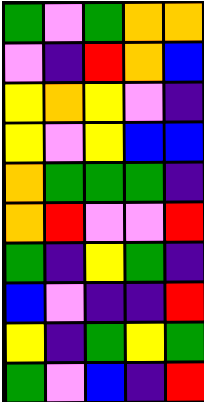[["green", "violet", "green", "orange", "orange"], ["violet", "indigo", "red", "orange", "blue"], ["yellow", "orange", "yellow", "violet", "indigo"], ["yellow", "violet", "yellow", "blue", "blue"], ["orange", "green", "green", "green", "indigo"], ["orange", "red", "violet", "violet", "red"], ["green", "indigo", "yellow", "green", "indigo"], ["blue", "violet", "indigo", "indigo", "red"], ["yellow", "indigo", "green", "yellow", "green"], ["green", "violet", "blue", "indigo", "red"]]